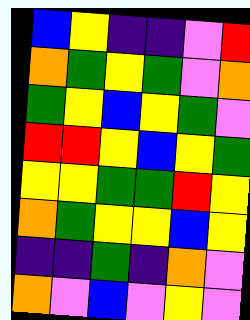[["blue", "yellow", "indigo", "indigo", "violet", "red"], ["orange", "green", "yellow", "green", "violet", "orange"], ["green", "yellow", "blue", "yellow", "green", "violet"], ["red", "red", "yellow", "blue", "yellow", "green"], ["yellow", "yellow", "green", "green", "red", "yellow"], ["orange", "green", "yellow", "yellow", "blue", "yellow"], ["indigo", "indigo", "green", "indigo", "orange", "violet"], ["orange", "violet", "blue", "violet", "yellow", "violet"]]